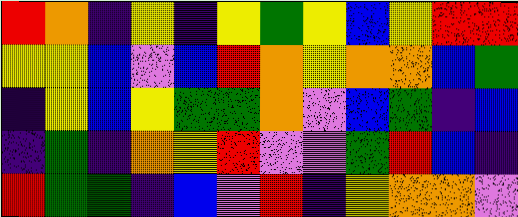[["red", "orange", "indigo", "yellow", "indigo", "yellow", "green", "yellow", "blue", "yellow", "red", "red"], ["yellow", "yellow", "blue", "violet", "blue", "red", "orange", "yellow", "orange", "orange", "blue", "green"], ["indigo", "yellow", "blue", "yellow", "green", "green", "orange", "violet", "blue", "green", "indigo", "blue"], ["indigo", "green", "indigo", "orange", "yellow", "red", "violet", "violet", "green", "red", "blue", "indigo"], ["red", "green", "green", "indigo", "blue", "violet", "red", "indigo", "yellow", "orange", "orange", "violet"]]